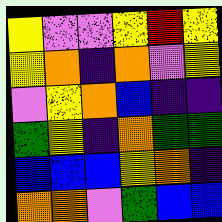[["yellow", "violet", "violet", "yellow", "red", "yellow"], ["yellow", "orange", "indigo", "orange", "violet", "yellow"], ["violet", "yellow", "orange", "blue", "indigo", "indigo"], ["green", "yellow", "indigo", "orange", "green", "green"], ["blue", "blue", "blue", "yellow", "orange", "indigo"], ["orange", "orange", "violet", "green", "blue", "blue"]]